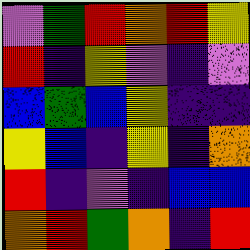[["violet", "green", "red", "orange", "red", "yellow"], ["red", "indigo", "yellow", "violet", "indigo", "violet"], ["blue", "green", "blue", "yellow", "indigo", "indigo"], ["yellow", "blue", "indigo", "yellow", "indigo", "orange"], ["red", "indigo", "violet", "indigo", "blue", "blue"], ["orange", "red", "green", "orange", "indigo", "red"]]